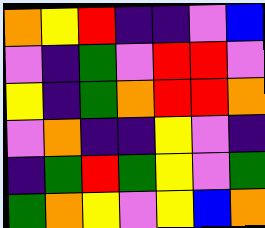[["orange", "yellow", "red", "indigo", "indigo", "violet", "blue"], ["violet", "indigo", "green", "violet", "red", "red", "violet"], ["yellow", "indigo", "green", "orange", "red", "red", "orange"], ["violet", "orange", "indigo", "indigo", "yellow", "violet", "indigo"], ["indigo", "green", "red", "green", "yellow", "violet", "green"], ["green", "orange", "yellow", "violet", "yellow", "blue", "orange"]]